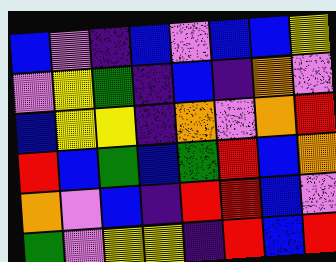[["blue", "violet", "indigo", "blue", "violet", "blue", "blue", "yellow"], ["violet", "yellow", "green", "indigo", "blue", "indigo", "orange", "violet"], ["blue", "yellow", "yellow", "indigo", "orange", "violet", "orange", "red"], ["red", "blue", "green", "blue", "green", "red", "blue", "orange"], ["orange", "violet", "blue", "indigo", "red", "red", "blue", "violet"], ["green", "violet", "yellow", "yellow", "indigo", "red", "blue", "red"]]